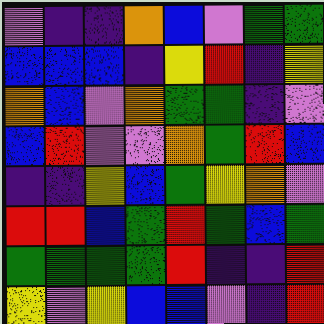[["violet", "indigo", "indigo", "orange", "blue", "violet", "green", "green"], ["blue", "blue", "blue", "indigo", "yellow", "red", "indigo", "yellow"], ["orange", "blue", "violet", "orange", "green", "green", "indigo", "violet"], ["blue", "red", "violet", "violet", "orange", "green", "red", "blue"], ["indigo", "indigo", "yellow", "blue", "green", "yellow", "orange", "violet"], ["red", "red", "blue", "green", "red", "green", "blue", "green"], ["green", "green", "green", "green", "red", "indigo", "indigo", "red"], ["yellow", "violet", "yellow", "blue", "blue", "violet", "indigo", "red"]]